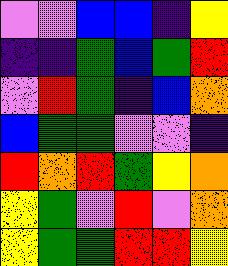[["violet", "violet", "blue", "blue", "indigo", "yellow"], ["indigo", "indigo", "green", "blue", "green", "red"], ["violet", "red", "green", "indigo", "blue", "orange"], ["blue", "green", "green", "violet", "violet", "indigo"], ["red", "orange", "red", "green", "yellow", "orange"], ["yellow", "green", "violet", "red", "violet", "orange"], ["yellow", "green", "green", "red", "red", "yellow"]]